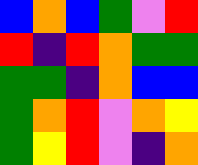[["blue", "orange", "blue", "green", "violet", "red"], ["red", "indigo", "red", "orange", "green", "green"], ["green", "green", "indigo", "orange", "blue", "blue"], ["green", "orange", "red", "violet", "orange", "yellow"], ["green", "yellow", "red", "violet", "indigo", "orange"]]